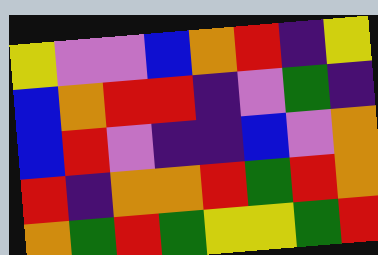[["yellow", "violet", "violet", "blue", "orange", "red", "indigo", "yellow"], ["blue", "orange", "red", "red", "indigo", "violet", "green", "indigo"], ["blue", "red", "violet", "indigo", "indigo", "blue", "violet", "orange"], ["red", "indigo", "orange", "orange", "red", "green", "red", "orange"], ["orange", "green", "red", "green", "yellow", "yellow", "green", "red"]]